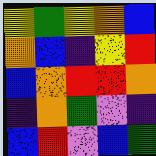[["yellow", "green", "yellow", "orange", "blue"], ["orange", "blue", "indigo", "yellow", "red"], ["blue", "orange", "red", "red", "orange"], ["indigo", "orange", "green", "violet", "indigo"], ["blue", "red", "violet", "blue", "green"]]